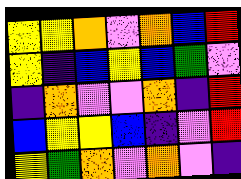[["yellow", "yellow", "orange", "violet", "orange", "blue", "red"], ["yellow", "indigo", "blue", "yellow", "blue", "green", "violet"], ["indigo", "orange", "violet", "violet", "orange", "indigo", "red"], ["blue", "yellow", "yellow", "blue", "indigo", "violet", "red"], ["yellow", "green", "orange", "violet", "orange", "violet", "indigo"]]